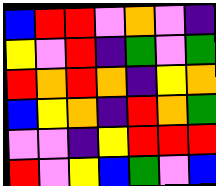[["blue", "red", "red", "violet", "orange", "violet", "indigo"], ["yellow", "violet", "red", "indigo", "green", "violet", "green"], ["red", "orange", "red", "orange", "indigo", "yellow", "orange"], ["blue", "yellow", "orange", "indigo", "red", "orange", "green"], ["violet", "violet", "indigo", "yellow", "red", "red", "red"], ["red", "violet", "yellow", "blue", "green", "violet", "blue"]]